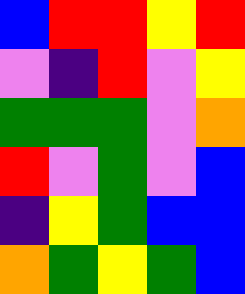[["blue", "red", "red", "yellow", "red"], ["violet", "indigo", "red", "violet", "yellow"], ["green", "green", "green", "violet", "orange"], ["red", "violet", "green", "violet", "blue"], ["indigo", "yellow", "green", "blue", "blue"], ["orange", "green", "yellow", "green", "blue"]]